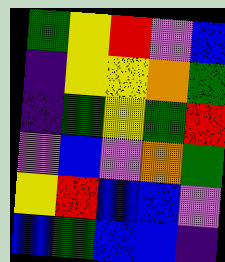[["green", "yellow", "red", "violet", "blue"], ["indigo", "yellow", "yellow", "orange", "green"], ["indigo", "green", "yellow", "green", "red"], ["violet", "blue", "violet", "orange", "green"], ["yellow", "red", "blue", "blue", "violet"], ["blue", "green", "blue", "blue", "indigo"]]